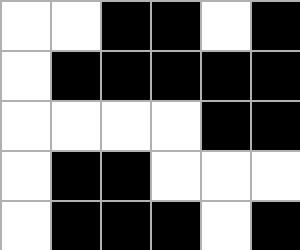[["white", "white", "black", "black", "white", "black"], ["white", "black", "black", "black", "black", "black"], ["white", "white", "white", "white", "black", "black"], ["white", "black", "black", "white", "white", "white"], ["white", "black", "black", "black", "white", "black"]]